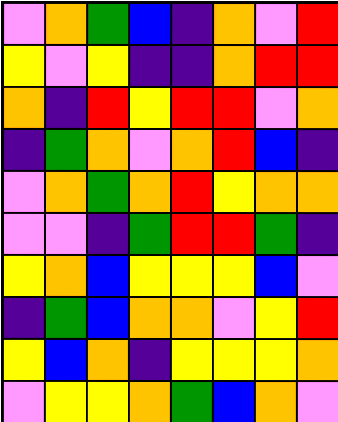[["violet", "orange", "green", "blue", "indigo", "orange", "violet", "red"], ["yellow", "violet", "yellow", "indigo", "indigo", "orange", "red", "red"], ["orange", "indigo", "red", "yellow", "red", "red", "violet", "orange"], ["indigo", "green", "orange", "violet", "orange", "red", "blue", "indigo"], ["violet", "orange", "green", "orange", "red", "yellow", "orange", "orange"], ["violet", "violet", "indigo", "green", "red", "red", "green", "indigo"], ["yellow", "orange", "blue", "yellow", "yellow", "yellow", "blue", "violet"], ["indigo", "green", "blue", "orange", "orange", "violet", "yellow", "red"], ["yellow", "blue", "orange", "indigo", "yellow", "yellow", "yellow", "orange"], ["violet", "yellow", "yellow", "orange", "green", "blue", "orange", "violet"]]